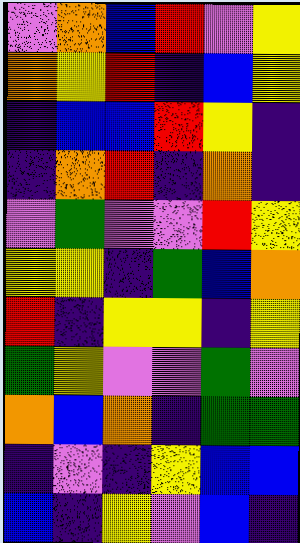[["violet", "orange", "blue", "red", "violet", "yellow"], ["orange", "yellow", "red", "indigo", "blue", "yellow"], ["indigo", "blue", "blue", "red", "yellow", "indigo"], ["indigo", "orange", "red", "indigo", "orange", "indigo"], ["violet", "green", "violet", "violet", "red", "yellow"], ["yellow", "yellow", "indigo", "green", "blue", "orange"], ["red", "indigo", "yellow", "yellow", "indigo", "yellow"], ["green", "yellow", "violet", "violet", "green", "violet"], ["orange", "blue", "orange", "indigo", "green", "green"], ["indigo", "violet", "indigo", "yellow", "blue", "blue"], ["blue", "indigo", "yellow", "violet", "blue", "indigo"]]